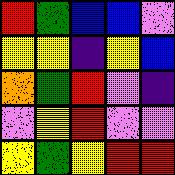[["red", "green", "blue", "blue", "violet"], ["yellow", "yellow", "indigo", "yellow", "blue"], ["orange", "green", "red", "violet", "indigo"], ["violet", "yellow", "red", "violet", "violet"], ["yellow", "green", "yellow", "red", "red"]]